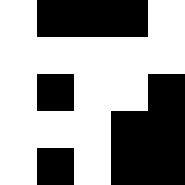[["white", "black", "black", "black", "white"], ["white", "white", "white", "white", "white"], ["white", "black", "white", "white", "black"], ["white", "white", "white", "black", "black"], ["white", "black", "white", "black", "black"]]